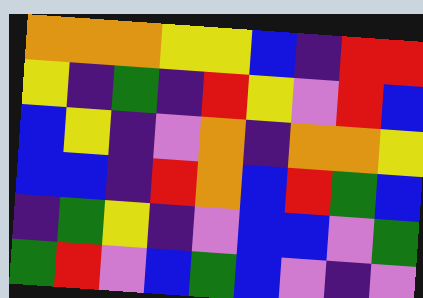[["orange", "orange", "orange", "yellow", "yellow", "blue", "indigo", "red", "red"], ["yellow", "indigo", "green", "indigo", "red", "yellow", "violet", "red", "blue"], ["blue", "yellow", "indigo", "violet", "orange", "indigo", "orange", "orange", "yellow"], ["blue", "blue", "indigo", "red", "orange", "blue", "red", "green", "blue"], ["indigo", "green", "yellow", "indigo", "violet", "blue", "blue", "violet", "green"], ["green", "red", "violet", "blue", "green", "blue", "violet", "indigo", "violet"]]